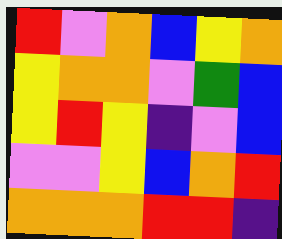[["red", "violet", "orange", "blue", "yellow", "orange"], ["yellow", "orange", "orange", "violet", "green", "blue"], ["yellow", "red", "yellow", "indigo", "violet", "blue"], ["violet", "violet", "yellow", "blue", "orange", "red"], ["orange", "orange", "orange", "red", "red", "indigo"]]